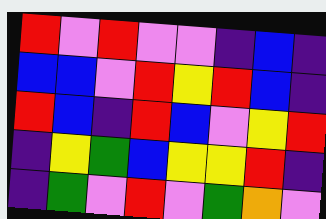[["red", "violet", "red", "violet", "violet", "indigo", "blue", "indigo"], ["blue", "blue", "violet", "red", "yellow", "red", "blue", "indigo"], ["red", "blue", "indigo", "red", "blue", "violet", "yellow", "red"], ["indigo", "yellow", "green", "blue", "yellow", "yellow", "red", "indigo"], ["indigo", "green", "violet", "red", "violet", "green", "orange", "violet"]]